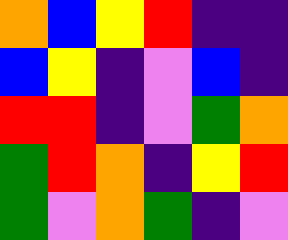[["orange", "blue", "yellow", "red", "indigo", "indigo"], ["blue", "yellow", "indigo", "violet", "blue", "indigo"], ["red", "red", "indigo", "violet", "green", "orange"], ["green", "red", "orange", "indigo", "yellow", "red"], ["green", "violet", "orange", "green", "indigo", "violet"]]